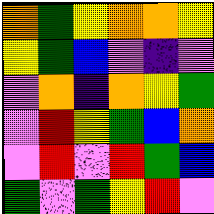[["orange", "green", "yellow", "orange", "orange", "yellow"], ["yellow", "green", "blue", "violet", "indigo", "violet"], ["violet", "orange", "indigo", "orange", "yellow", "green"], ["violet", "red", "yellow", "green", "blue", "orange"], ["violet", "red", "violet", "red", "green", "blue"], ["green", "violet", "green", "yellow", "red", "violet"]]